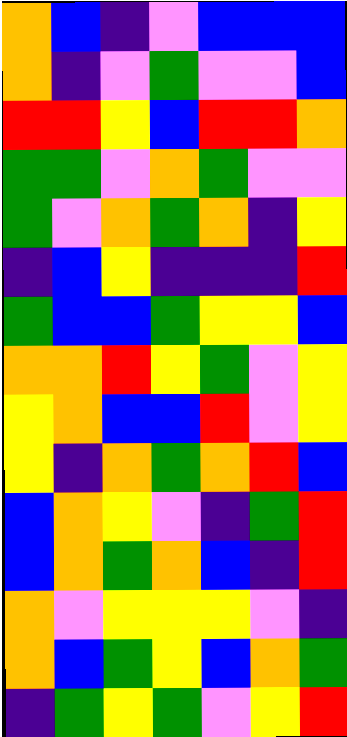[["orange", "blue", "indigo", "violet", "blue", "blue", "blue"], ["orange", "indigo", "violet", "green", "violet", "violet", "blue"], ["red", "red", "yellow", "blue", "red", "red", "orange"], ["green", "green", "violet", "orange", "green", "violet", "violet"], ["green", "violet", "orange", "green", "orange", "indigo", "yellow"], ["indigo", "blue", "yellow", "indigo", "indigo", "indigo", "red"], ["green", "blue", "blue", "green", "yellow", "yellow", "blue"], ["orange", "orange", "red", "yellow", "green", "violet", "yellow"], ["yellow", "orange", "blue", "blue", "red", "violet", "yellow"], ["yellow", "indigo", "orange", "green", "orange", "red", "blue"], ["blue", "orange", "yellow", "violet", "indigo", "green", "red"], ["blue", "orange", "green", "orange", "blue", "indigo", "red"], ["orange", "violet", "yellow", "yellow", "yellow", "violet", "indigo"], ["orange", "blue", "green", "yellow", "blue", "orange", "green"], ["indigo", "green", "yellow", "green", "violet", "yellow", "red"]]